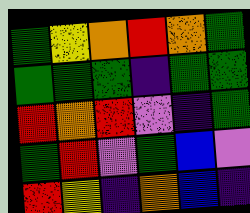[["green", "yellow", "orange", "red", "orange", "green"], ["green", "green", "green", "indigo", "green", "green"], ["red", "orange", "red", "violet", "indigo", "green"], ["green", "red", "violet", "green", "blue", "violet"], ["red", "yellow", "indigo", "orange", "blue", "indigo"]]